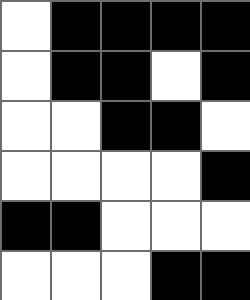[["white", "black", "black", "black", "black"], ["white", "black", "black", "white", "black"], ["white", "white", "black", "black", "white"], ["white", "white", "white", "white", "black"], ["black", "black", "white", "white", "white"], ["white", "white", "white", "black", "black"]]